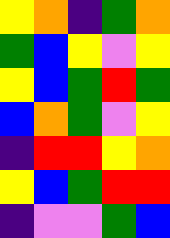[["yellow", "orange", "indigo", "green", "orange"], ["green", "blue", "yellow", "violet", "yellow"], ["yellow", "blue", "green", "red", "green"], ["blue", "orange", "green", "violet", "yellow"], ["indigo", "red", "red", "yellow", "orange"], ["yellow", "blue", "green", "red", "red"], ["indigo", "violet", "violet", "green", "blue"]]